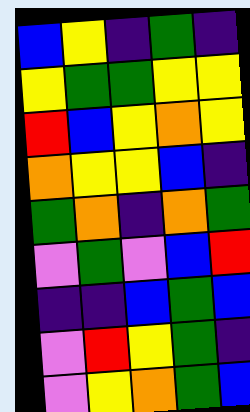[["blue", "yellow", "indigo", "green", "indigo"], ["yellow", "green", "green", "yellow", "yellow"], ["red", "blue", "yellow", "orange", "yellow"], ["orange", "yellow", "yellow", "blue", "indigo"], ["green", "orange", "indigo", "orange", "green"], ["violet", "green", "violet", "blue", "red"], ["indigo", "indigo", "blue", "green", "blue"], ["violet", "red", "yellow", "green", "indigo"], ["violet", "yellow", "orange", "green", "blue"]]